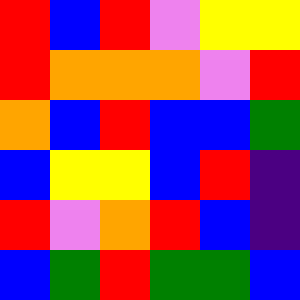[["red", "blue", "red", "violet", "yellow", "yellow"], ["red", "orange", "orange", "orange", "violet", "red"], ["orange", "blue", "red", "blue", "blue", "green"], ["blue", "yellow", "yellow", "blue", "red", "indigo"], ["red", "violet", "orange", "red", "blue", "indigo"], ["blue", "green", "red", "green", "green", "blue"]]